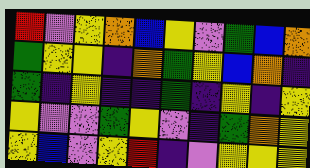[["red", "violet", "yellow", "orange", "blue", "yellow", "violet", "green", "blue", "orange"], ["green", "yellow", "yellow", "indigo", "orange", "green", "yellow", "blue", "orange", "indigo"], ["green", "indigo", "yellow", "indigo", "indigo", "green", "indigo", "yellow", "indigo", "yellow"], ["yellow", "violet", "violet", "green", "yellow", "violet", "indigo", "green", "orange", "yellow"], ["yellow", "blue", "violet", "yellow", "red", "indigo", "violet", "yellow", "yellow", "yellow"]]